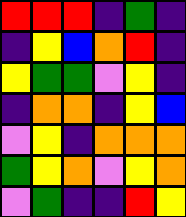[["red", "red", "red", "indigo", "green", "indigo"], ["indigo", "yellow", "blue", "orange", "red", "indigo"], ["yellow", "green", "green", "violet", "yellow", "indigo"], ["indigo", "orange", "orange", "indigo", "yellow", "blue"], ["violet", "yellow", "indigo", "orange", "orange", "orange"], ["green", "yellow", "orange", "violet", "yellow", "orange"], ["violet", "green", "indigo", "indigo", "red", "yellow"]]